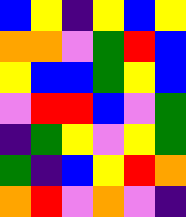[["blue", "yellow", "indigo", "yellow", "blue", "yellow"], ["orange", "orange", "violet", "green", "red", "blue"], ["yellow", "blue", "blue", "green", "yellow", "blue"], ["violet", "red", "red", "blue", "violet", "green"], ["indigo", "green", "yellow", "violet", "yellow", "green"], ["green", "indigo", "blue", "yellow", "red", "orange"], ["orange", "red", "violet", "orange", "violet", "indigo"]]